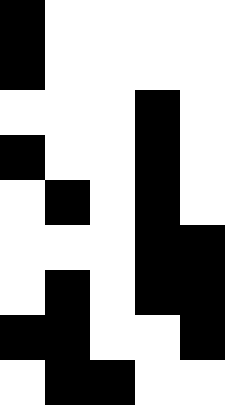[["black", "white", "white", "white", "white"], ["black", "white", "white", "white", "white"], ["white", "white", "white", "black", "white"], ["black", "white", "white", "black", "white"], ["white", "black", "white", "black", "white"], ["white", "white", "white", "black", "black"], ["white", "black", "white", "black", "black"], ["black", "black", "white", "white", "black"], ["white", "black", "black", "white", "white"]]